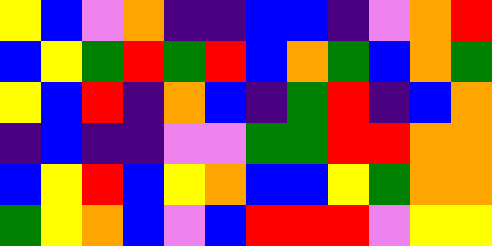[["yellow", "blue", "violet", "orange", "indigo", "indigo", "blue", "blue", "indigo", "violet", "orange", "red"], ["blue", "yellow", "green", "red", "green", "red", "blue", "orange", "green", "blue", "orange", "green"], ["yellow", "blue", "red", "indigo", "orange", "blue", "indigo", "green", "red", "indigo", "blue", "orange"], ["indigo", "blue", "indigo", "indigo", "violet", "violet", "green", "green", "red", "red", "orange", "orange"], ["blue", "yellow", "red", "blue", "yellow", "orange", "blue", "blue", "yellow", "green", "orange", "orange"], ["green", "yellow", "orange", "blue", "violet", "blue", "red", "red", "red", "violet", "yellow", "yellow"]]